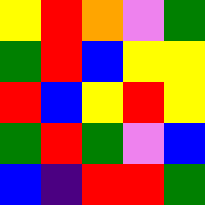[["yellow", "red", "orange", "violet", "green"], ["green", "red", "blue", "yellow", "yellow"], ["red", "blue", "yellow", "red", "yellow"], ["green", "red", "green", "violet", "blue"], ["blue", "indigo", "red", "red", "green"]]